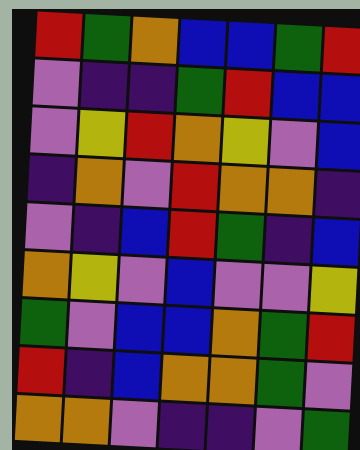[["red", "green", "orange", "blue", "blue", "green", "red"], ["violet", "indigo", "indigo", "green", "red", "blue", "blue"], ["violet", "yellow", "red", "orange", "yellow", "violet", "blue"], ["indigo", "orange", "violet", "red", "orange", "orange", "indigo"], ["violet", "indigo", "blue", "red", "green", "indigo", "blue"], ["orange", "yellow", "violet", "blue", "violet", "violet", "yellow"], ["green", "violet", "blue", "blue", "orange", "green", "red"], ["red", "indigo", "blue", "orange", "orange", "green", "violet"], ["orange", "orange", "violet", "indigo", "indigo", "violet", "green"]]